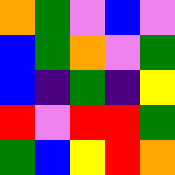[["orange", "green", "violet", "blue", "violet"], ["blue", "green", "orange", "violet", "green"], ["blue", "indigo", "green", "indigo", "yellow"], ["red", "violet", "red", "red", "green"], ["green", "blue", "yellow", "red", "orange"]]